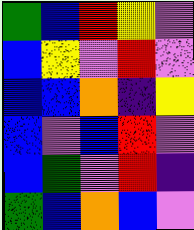[["green", "blue", "red", "yellow", "violet"], ["blue", "yellow", "violet", "red", "violet"], ["blue", "blue", "orange", "indigo", "yellow"], ["blue", "violet", "blue", "red", "violet"], ["blue", "green", "violet", "red", "indigo"], ["green", "blue", "orange", "blue", "violet"]]